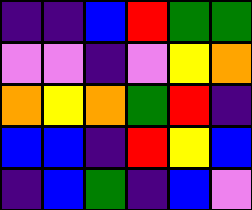[["indigo", "indigo", "blue", "red", "green", "green"], ["violet", "violet", "indigo", "violet", "yellow", "orange"], ["orange", "yellow", "orange", "green", "red", "indigo"], ["blue", "blue", "indigo", "red", "yellow", "blue"], ["indigo", "blue", "green", "indigo", "blue", "violet"]]